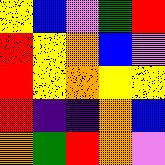[["yellow", "blue", "violet", "green", "red"], ["red", "yellow", "orange", "blue", "violet"], ["red", "yellow", "orange", "yellow", "yellow"], ["red", "indigo", "indigo", "orange", "blue"], ["orange", "green", "red", "orange", "violet"]]